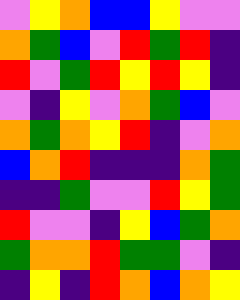[["violet", "yellow", "orange", "blue", "blue", "yellow", "violet", "violet"], ["orange", "green", "blue", "violet", "red", "green", "red", "indigo"], ["red", "violet", "green", "red", "yellow", "red", "yellow", "indigo"], ["violet", "indigo", "yellow", "violet", "orange", "green", "blue", "violet"], ["orange", "green", "orange", "yellow", "red", "indigo", "violet", "orange"], ["blue", "orange", "red", "indigo", "indigo", "indigo", "orange", "green"], ["indigo", "indigo", "green", "violet", "violet", "red", "yellow", "green"], ["red", "violet", "violet", "indigo", "yellow", "blue", "green", "orange"], ["green", "orange", "orange", "red", "green", "green", "violet", "indigo"], ["indigo", "yellow", "indigo", "red", "orange", "blue", "orange", "yellow"]]